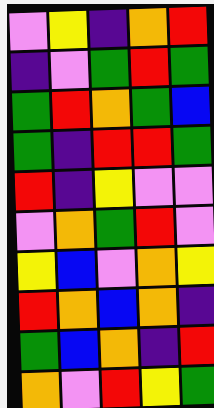[["violet", "yellow", "indigo", "orange", "red"], ["indigo", "violet", "green", "red", "green"], ["green", "red", "orange", "green", "blue"], ["green", "indigo", "red", "red", "green"], ["red", "indigo", "yellow", "violet", "violet"], ["violet", "orange", "green", "red", "violet"], ["yellow", "blue", "violet", "orange", "yellow"], ["red", "orange", "blue", "orange", "indigo"], ["green", "blue", "orange", "indigo", "red"], ["orange", "violet", "red", "yellow", "green"]]